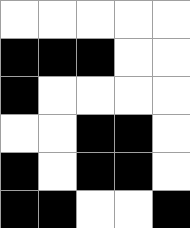[["white", "white", "white", "white", "white"], ["black", "black", "black", "white", "white"], ["black", "white", "white", "white", "white"], ["white", "white", "black", "black", "white"], ["black", "white", "black", "black", "white"], ["black", "black", "white", "white", "black"]]